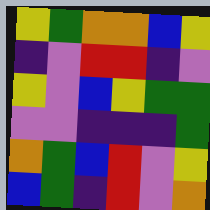[["yellow", "green", "orange", "orange", "blue", "yellow"], ["indigo", "violet", "red", "red", "indigo", "violet"], ["yellow", "violet", "blue", "yellow", "green", "green"], ["violet", "violet", "indigo", "indigo", "indigo", "green"], ["orange", "green", "blue", "red", "violet", "yellow"], ["blue", "green", "indigo", "red", "violet", "orange"]]